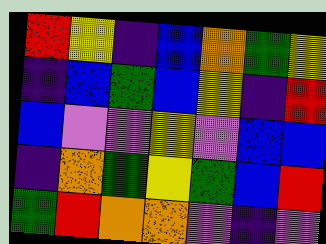[["red", "yellow", "indigo", "blue", "orange", "green", "yellow"], ["indigo", "blue", "green", "blue", "yellow", "indigo", "red"], ["blue", "violet", "violet", "yellow", "violet", "blue", "blue"], ["indigo", "orange", "green", "yellow", "green", "blue", "red"], ["green", "red", "orange", "orange", "violet", "indigo", "violet"]]